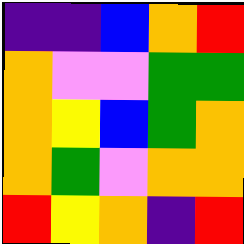[["indigo", "indigo", "blue", "orange", "red"], ["orange", "violet", "violet", "green", "green"], ["orange", "yellow", "blue", "green", "orange"], ["orange", "green", "violet", "orange", "orange"], ["red", "yellow", "orange", "indigo", "red"]]